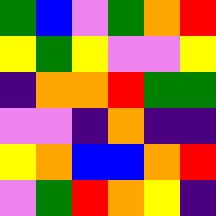[["green", "blue", "violet", "green", "orange", "red"], ["yellow", "green", "yellow", "violet", "violet", "yellow"], ["indigo", "orange", "orange", "red", "green", "green"], ["violet", "violet", "indigo", "orange", "indigo", "indigo"], ["yellow", "orange", "blue", "blue", "orange", "red"], ["violet", "green", "red", "orange", "yellow", "indigo"]]